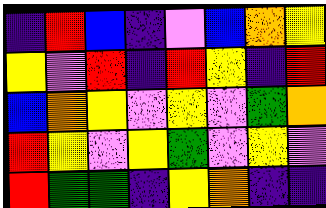[["indigo", "red", "blue", "indigo", "violet", "blue", "orange", "yellow"], ["yellow", "violet", "red", "indigo", "red", "yellow", "indigo", "red"], ["blue", "orange", "yellow", "violet", "yellow", "violet", "green", "orange"], ["red", "yellow", "violet", "yellow", "green", "violet", "yellow", "violet"], ["red", "green", "green", "indigo", "yellow", "orange", "indigo", "indigo"]]